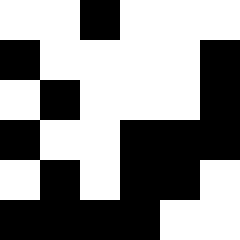[["white", "white", "black", "white", "white", "white"], ["black", "white", "white", "white", "white", "black"], ["white", "black", "white", "white", "white", "black"], ["black", "white", "white", "black", "black", "black"], ["white", "black", "white", "black", "black", "white"], ["black", "black", "black", "black", "white", "white"]]